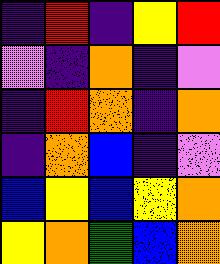[["indigo", "red", "indigo", "yellow", "red"], ["violet", "indigo", "orange", "indigo", "violet"], ["indigo", "red", "orange", "indigo", "orange"], ["indigo", "orange", "blue", "indigo", "violet"], ["blue", "yellow", "blue", "yellow", "orange"], ["yellow", "orange", "green", "blue", "orange"]]